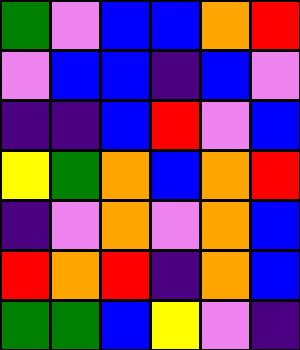[["green", "violet", "blue", "blue", "orange", "red"], ["violet", "blue", "blue", "indigo", "blue", "violet"], ["indigo", "indigo", "blue", "red", "violet", "blue"], ["yellow", "green", "orange", "blue", "orange", "red"], ["indigo", "violet", "orange", "violet", "orange", "blue"], ["red", "orange", "red", "indigo", "orange", "blue"], ["green", "green", "blue", "yellow", "violet", "indigo"]]